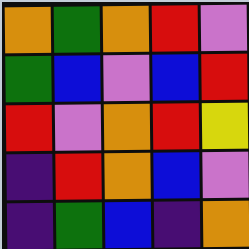[["orange", "green", "orange", "red", "violet"], ["green", "blue", "violet", "blue", "red"], ["red", "violet", "orange", "red", "yellow"], ["indigo", "red", "orange", "blue", "violet"], ["indigo", "green", "blue", "indigo", "orange"]]